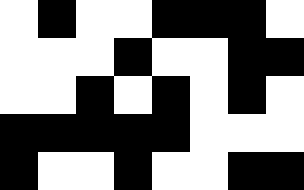[["white", "black", "white", "white", "black", "black", "black", "white"], ["white", "white", "white", "black", "white", "white", "black", "black"], ["white", "white", "black", "white", "black", "white", "black", "white"], ["black", "black", "black", "black", "black", "white", "white", "white"], ["black", "white", "white", "black", "white", "white", "black", "black"]]